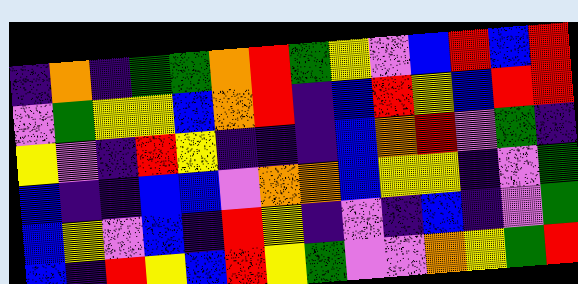[["indigo", "orange", "indigo", "green", "green", "orange", "red", "green", "yellow", "violet", "blue", "red", "blue", "red"], ["violet", "green", "yellow", "yellow", "blue", "orange", "red", "indigo", "blue", "red", "yellow", "blue", "red", "red"], ["yellow", "violet", "indigo", "red", "yellow", "indigo", "indigo", "indigo", "blue", "orange", "red", "violet", "green", "indigo"], ["blue", "indigo", "indigo", "blue", "blue", "violet", "orange", "orange", "blue", "yellow", "yellow", "indigo", "violet", "green"], ["blue", "yellow", "violet", "blue", "indigo", "red", "yellow", "indigo", "violet", "indigo", "blue", "indigo", "violet", "green"], ["blue", "indigo", "red", "yellow", "blue", "red", "yellow", "green", "violet", "violet", "orange", "yellow", "green", "red"]]